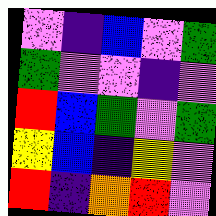[["violet", "indigo", "blue", "violet", "green"], ["green", "violet", "violet", "indigo", "violet"], ["red", "blue", "green", "violet", "green"], ["yellow", "blue", "indigo", "yellow", "violet"], ["red", "indigo", "orange", "red", "violet"]]